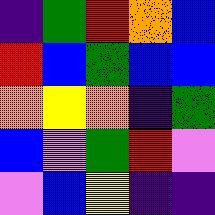[["indigo", "green", "red", "orange", "blue"], ["red", "blue", "green", "blue", "blue"], ["orange", "yellow", "orange", "indigo", "green"], ["blue", "violet", "green", "red", "violet"], ["violet", "blue", "yellow", "indigo", "indigo"]]